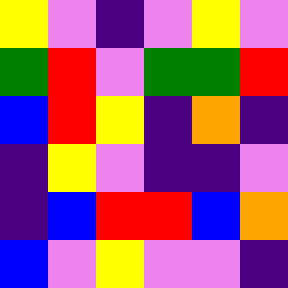[["yellow", "violet", "indigo", "violet", "yellow", "violet"], ["green", "red", "violet", "green", "green", "red"], ["blue", "red", "yellow", "indigo", "orange", "indigo"], ["indigo", "yellow", "violet", "indigo", "indigo", "violet"], ["indigo", "blue", "red", "red", "blue", "orange"], ["blue", "violet", "yellow", "violet", "violet", "indigo"]]